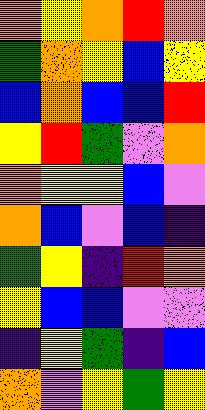[["orange", "yellow", "orange", "red", "orange"], ["green", "orange", "yellow", "blue", "yellow"], ["blue", "orange", "blue", "blue", "red"], ["yellow", "red", "green", "violet", "orange"], ["orange", "yellow", "yellow", "blue", "violet"], ["orange", "blue", "violet", "blue", "indigo"], ["green", "yellow", "indigo", "red", "orange"], ["yellow", "blue", "blue", "violet", "violet"], ["indigo", "yellow", "green", "indigo", "blue"], ["orange", "violet", "yellow", "green", "yellow"]]